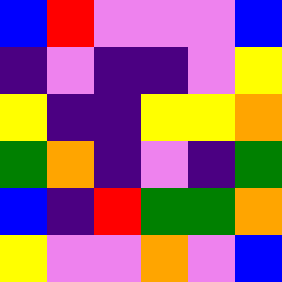[["blue", "red", "violet", "violet", "violet", "blue"], ["indigo", "violet", "indigo", "indigo", "violet", "yellow"], ["yellow", "indigo", "indigo", "yellow", "yellow", "orange"], ["green", "orange", "indigo", "violet", "indigo", "green"], ["blue", "indigo", "red", "green", "green", "orange"], ["yellow", "violet", "violet", "orange", "violet", "blue"]]